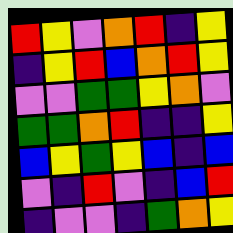[["red", "yellow", "violet", "orange", "red", "indigo", "yellow"], ["indigo", "yellow", "red", "blue", "orange", "red", "yellow"], ["violet", "violet", "green", "green", "yellow", "orange", "violet"], ["green", "green", "orange", "red", "indigo", "indigo", "yellow"], ["blue", "yellow", "green", "yellow", "blue", "indigo", "blue"], ["violet", "indigo", "red", "violet", "indigo", "blue", "red"], ["indigo", "violet", "violet", "indigo", "green", "orange", "yellow"]]